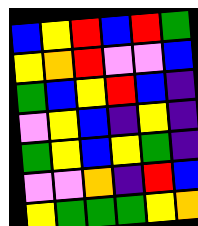[["blue", "yellow", "red", "blue", "red", "green"], ["yellow", "orange", "red", "violet", "violet", "blue"], ["green", "blue", "yellow", "red", "blue", "indigo"], ["violet", "yellow", "blue", "indigo", "yellow", "indigo"], ["green", "yellow", "blue", "yellow", "green", "indigo"], ["violet", "violet", "orange", "indigo", "red", "blue"], ["yellow", "green", "green", "green", "yellow", "orange"]]